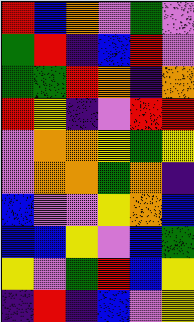[["red", "blue", "orange", "violet", "green", "violet"], ["green", "red", "indigo", "blue", "red", "violet"], ["green", "green", "red", "orange", "indigo", "orange"], ["red", "yellow", "indigo", "violet", "red", "red"], ["violet", "orange", "orange", "yellow", "green", "yellow"], ["violet", "orange", "orange", "green", "orange", "indigo"], ["blue", "violet", "violet", "yellow", "orange", "blue"], ["blue", "blue", "yellow", "violet", "blue", "green"], ["yellow", "violet", "green", "red", "blue", "yellow"], ["indigo", "red", "indigo", "blue", "violet", "yellow"]]